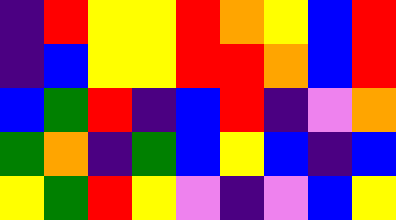[["indigo", "red", "yellow", "yellow", "red", "orange", "yellow", "blue", "red"], ["indigo", "blue", "yellow", "yellow", "red", "red", "orange", "blue", "red"], ["blue", "green", "red", "indigo", "blue", "red", "indigo", "violet", "orange"], ["green", "orange", "indigo", "green", "blue", "yellow", "blue", "indigo", "blue"], ["yellow", "green", "red", "yellow", "violet", "indigo", "violet", "blue", "yellow"]]